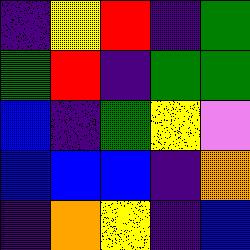[["indigo", "yellow", "red", "indigo", "green"], ["green", "red", "indigo", "green", "green"], ["blue", "indigo", "green", "yellow", "violet"], ["blue", "blue", "blue", "indigo", "orange"], ["indigo", "orange", "yellow", "indigo", "blue"]]